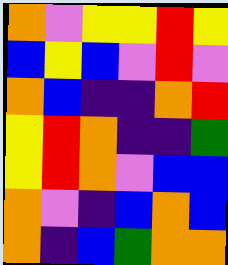[["orange", "violet", "yellow", "yellow", "red", "yellow"], ["blue", "yellow", "blue", "violet", "red", "violet"], ["orange", "blue", "indigo", "indigo", "orange", "red"], ["yellow", "red", "orange", "indigo", "indigo", "green"], ["yellow", "red", "orange", "violet", "blue", "blue"], ["orange", "violet", "indigo", "blue", "orange", "blue"], ["orange", "indigo", "blue", "green", "orange", "orange"]]